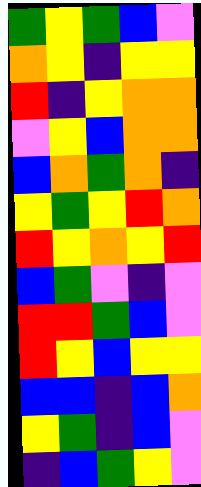[["green", "yellow", "green", "blue", "violet"], ["orange", "yellow", "indigo", "yellow", "yellow"], ["red", "indigo", "yellow", "orange", "orange"], ["violet", "yellow", "blue", "orange", "orange"], ["blue", "orange", "green", "orange", "indigo"], ["yellow", "green", "yellow", "red", "orange"], ["red", "yellow", "orange", "yellow", "red"], ["blue", "green", "violet", "indigo", "violet"], ["red", "red", "green", "blue", "violet"], ["red", "yellow", "blue", "yellow", "yellow"], ["blue", "blue", "indigo", "blue", "orange"], ["yellow", "green", "indigo", "blue", "violet"], ["indigo", "blue", "green", "yellow", "violet"]]